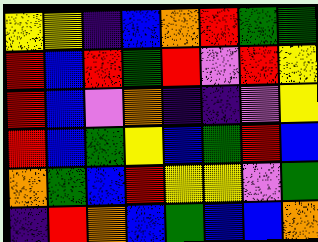[["yellow", "yellow", "indigo", "blue", "orange", "red", "green", "green"], ["red", "blue", "red", "green", "red", "violet", "red", "yellow"], ["red", "blue", "violet", "orange", "indigo", "indigo", "violet", "yellow"], ["red", "blue", "green", "yellow", "blue", "green", "red", "blue"], ["orange", "green", "blue", "red", "yellow", "yellow", "violet", "green"], ["indigo", "red", "orange", "blue", "green", "blue", "blue", "orange"]]